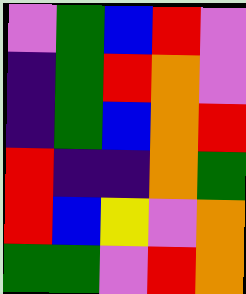[["violet", "green", "blue", "red", "violet"], ["indigo", "green", "red", "orange", "violet"], ["indigo", "green", "blue", "orange", "red"], ["red", "indigo", "indigo", "orange", "green"], ["red", "blue", "yellow", "violet", "orange"], ["green", "green", "violet", "red", "orange"]]